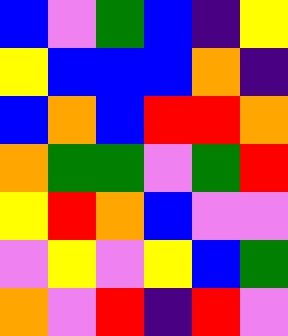[["blue", "violet", "green", "blue", "indigo", "yellow"], ["yellow", "blue", "blue", "blue", "orange", "indigo"], ["blue", "orange", "blue", "red", "red", "orange"], ["orange", "green", "green", "violet", "green", "red"], ["yellow", "red", "orange", "blue", "violet", "violet"], ["violet", "yellow", "violet", "yellow", "blue", "green"], ["orange", "violet", "red", "indigo", "red", "violet"]]